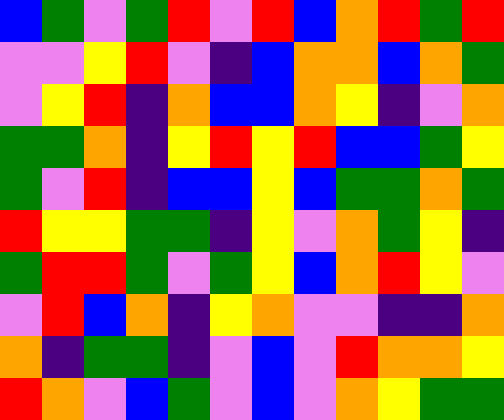[["blue", "green", "violet", "green", "red", "violet", "red", "blue", "orange", "red", "green", "red"], ["violet", "violet", "yellow", "red", "violet", "indigo", "blue", "orange", "orange", "blue", "orange", "green"], ["violet", "yellow", "red", "indigo", "orange", "blue", "blue", "orange", "yellow", "indigo", "violet", "orange"], ["green", "green", "orange", "indigo", "yellow", "red", "yellow", "red", "blue", "blue", "green", "yellow"], ["green", "violet", "red", "indigo", "blue", "blue", "yellow", "blue", "green", "green", "orange", "green"], ["red", "yellow", "yellow", "green", "green", "indigo", "yellow", "violet", "orange", "green", "yellow", "indigo"], ["green", "red", "red", "green", "violet", "green", "yellow", "blue", "orange", "red", "yellow", "violet"], ["violet", "red", "blue", "orange", "indigo", "yellow", "orange", "violet", "violet", "indigo", "indigo", "orange"], ["orange", "indigo", "green", "green", "indigo", "violet", "blue", "violet", "red", "orange", "orange", "yellow"], ["red", "orange", "violet", "blue", "green", "violet", "blue", "violet", "orange", "yellow", "green", "green"]]